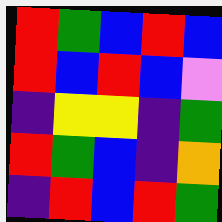[["red", "green", "blue", "red", "blue"], ["red", "blue", "red", "blue", "violet"], ["indigo", "yellow", "yellow", "indigo", "green"], ["red", "green", "blue", "indigo", "orange"], ["indigo", "red", "blue", "red", "green"]]